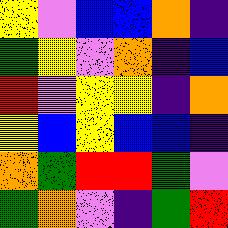[["yellow", "violet", "blue", "blue", "orange", "indigo"], ["green", "yellow", "violet", "orange", "indigo", "blue"], ["red", "violet", "yellow", "yellow", "indigo", "orange"], ["yellow", "blue", "yellow", "blue", "blue", "indigo"], ["orange", "green", "red", "red", "green", "violet"], ["green", "orange", "violet", "indigo", "green", "red"]]